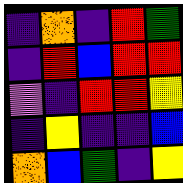[["indigo", "orange", "indigo", "red", "green"], ["indigo", "red", "blue", "red", "red"], ["violet", "indigo", "red", "red", "yellow"], ["indigo", "yellow", "indigo", "indigo", "blue"], ["orange", "blue", "green", "indigo", "yellow"]]